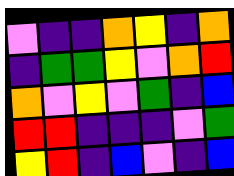[["violet", "indigo", "indigo", "orange", "yellow", "indigo", "orange"], ["indigo", "green", "green", "yellow", "violet", "orange", "red"], ["orange", "violet", "yellow", "violet", "green", "indigo", "blue"], ["red", "red", "indigo", "indigo", "indigo", "violet", "green"], ["yellow", "red", "indigo", "blue", "violet", "indigo", "blue"]]